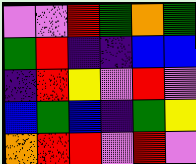[["violet", "violet", "red", "green", "orange", "green"], ["green", "red", "indigo", "indigo", "blue", "blue"], ["indigo", "red", "yellow", "violet", "red", "violet"], ["blue", "green", "blue", "indigo", "green", "yellow"], ["orange", "red", "red", "violet", "red", "violet"]]